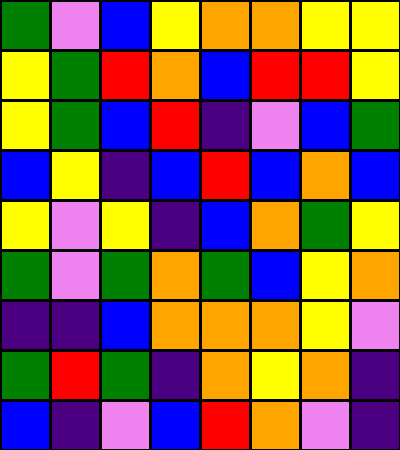[["green", "violet", "blue", "yellow", "orange", "orange", "yellow", "yellow"], ["yellow", "green", "red", "orange", "blue", "red", "red", "yellow"], ["yellow", "green", "blue", "red", "indigo", "violet", "blue", "green"], ["blue", "yellow", "indigo", "blue", "red", "blue", "orange", "blue"], ["yellow", "violet", "yellow", "indigo", "blue", "orange", "green", "yellow"], ["green", "violet", "green", "orange", "green", "blue", "yellow", "orange"], ["indigo", "indigo", "blue", "orange", "orange", "orange", "yellow", "violet"], ["green", "red", "green", "indigo", "orange", "yellow", "orange", "indigo"], ["blue", "indigo", "violet", "blue", "red", "orange", "violet", "indigo"]]